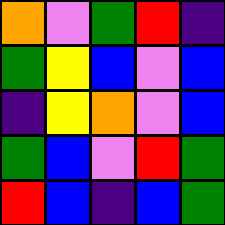[["orange", "violet", "green", "red", "indigo"], ["green", "yellow", "blue", "violet", "blue"], ["indigo", "yellow", "orange", "violet", "blue"], ["green", "blue", "violet", "red", "green"], ["red", "blue", "indigo", "blue", "green"]]